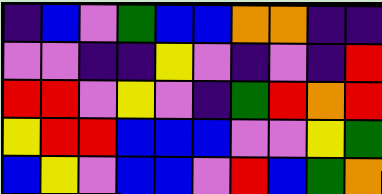[["indigo", "blue", "violet", "green", "blue", "blue", "orange", "orange", "indigo", "indigo"], ["violet", "violet", "indigo", "indigo", "yellow", "violet", "indigo", "violet", "indigo", "red"], ["red", "red", "violet", "yellow", "violet", "indigo", "green", "red", "orange", "red"], ["yellow", "red", "red", "blue", "blue", "blue", "violet", "violet", "yellow", "green"], ["blue", "yellow", "violet", "blue", "blue", "violet", "red", "blue", "green", "orange"]]